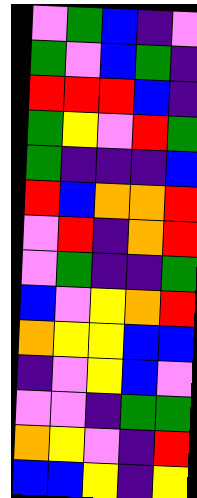[["violet", "green", "blue", "indigo", "violet"], ["green", "violet", "blue", "green", "indigo"], ["red", "red", "red", "blue", "indigo"], ["green", "yellow", "violet", "red", "green"], ["green", "indigo", "indigo", "indigo", "blue"], ["red", "blue", "orange", "orange", "red"], ["violet", "red", "indigo", "orange", "red"], ["violet", "green", "indigo", "indigo", "green"], ["blue", "violet", "yellow", "orange", "red"], ["orange", "yellow", "yellow", "blue", "blue"], ["indigo", "violet", "yellow", "blue", "violet"], ["violet", "violet", "indigo", "green", "green"], ["orange", "yellow", "violet", "indigo", "red"], ["blue", "blue", "yellow", "indigo", "yellow"]]